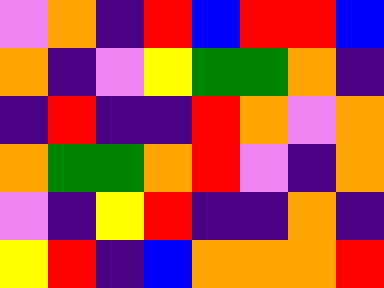[["violet", "orange", "indigo", "red", "blue", "red", "red", "blue"], ["orange", "indigo", "violet", "yellow", "green", "green", "orange", "indigo"], ["indigo", "red", "indigo", "indigo", "red", "orange", "violet", "orange"], ["orange", "green", "green", "orange", "red", "violet", "indigo", "orange"], ["violet", "indigo", "yellow", "red", "indigo", "indigo", "orange", "indigo"], ["yellow", "red", "indigo", "blue", "orange", "orange", "orange", "red"]]